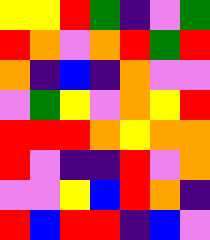[["yellow", "yellow", "red", "green", "indigo", "violet", "green"], ["red", "orange", "violet", "orange", "red", "green", "red"], ["orange", "indigo", "blue", "indigo", "orange", "violet", "violet"], ["violet", "green", "yellow", "violet", "orange", "yellow", "red"], ["red", "red", "red", "orange", "yellow", "orange", "orange"], ["red", "violet", "indigo", "indigo", "red", "violet", "orange"], ["violet", "violet", "yellow", "blue", "red", "orange", "indigo"], ["red", "blue", "red", "red", "indigo", "blue", "violet"]]